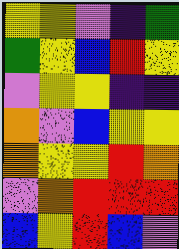[["yellow", "yellow", "violet", "indigo", "green"], ["green", "yellow", "blue", "red", "yellow"], ["violet", "yellow", "yellow", "indigo", "indigo"], ["orange", "violet", "blue", "yellow", "yellow"], ["orange", "yellow", "yellow", "red", "orange"], ["violet", "orange", "red", "red", "red"], ["blue", "yellow", "red", "blue", "violet"]]